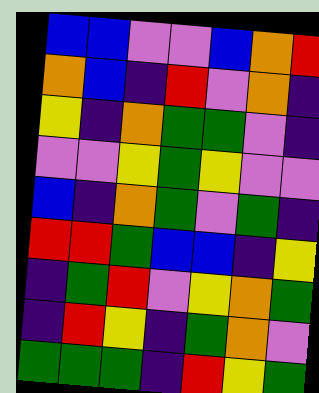[["blue", "blue", "violet", "violet", "blue", "orange", "red"], ["orange", "blue", "indigo", "red", "violet", "orange", "indigo"], ["yellow", "indigo", "orange", "green", "green", "violet", "indigo"], ["violet", "violet", "yellow", "green", "yellow", "violet", "violet"], ["blue", "indigo", "orange", "green", "violet", "green", "indigo"], ["red", "red", "green", "blue", "blue", "indigo", "yellow"], ["indigo", "green", "red", "violet", "yellow", "orange", "green"], ["indigo", "red", "yellow", "indigo", "green", "orange", "violet"], ["green", "green", "green", "indigo", "red", "yellow", "green"]]